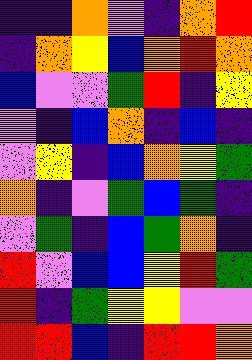[["indigo", "indigo", "orange", "violet", "indigo", "orange", "red"], ["indigo", "orange", "yellow", "blue", "orange", "red", "orange"], ["blue", "violet", "violet", "green", "red", "indigo", "yellow"], ["violet", "indigo", "blue", "orange", "indigo", "blue", "indigo"], ["violet", "yellow", "indigo", "blue", "orange", "yellow", "green"], ["orange", "indigo", "violet", "green", "blue", "green", "indigo"], ["violet", "green", "indigo", "blue", "green", "orange", "indigo"], ["red", "violet", "blue", "blue", "yellow", "red", "green"], ["red", "indigo", "green", "yellow", "yellow", "violet", "violet"], ["red", "red", "blue", "indigo", "red", "red", "orange"]]